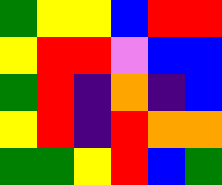[["green", "yellow", "yellow", "blue", "red", "red"], ["yellow", "red", "red", "violet", "blue", "blue"], ["green", "red", "indigo", "orange", "indigo", "blue"], ["yellow", "red", "indigo", "red", "orange", "orange"], ["green", "green", "yellow", "red", "blue", "green"]]